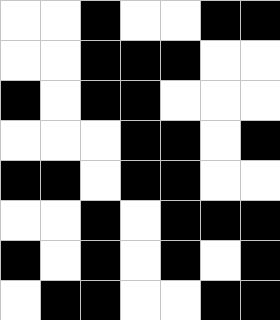[["white", "white", "black", "white", "white", "black", "black"], ["white", "white", "black", "black", "black", "white", "white"], ["black", "white", "black", "black", "white", "white", "white"], ["white", "white", "white", "black", "black", "white", "black"], ["black", "black", "white", "black", "black", "white", "white"], ["white", "white", "black", "white", "black", "black", "black"], ["black", "white", "black", "white", "black", "white", "black"], ["white", "black", "black", "white", "white", "black", "black"]]